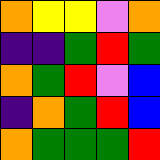[["orange", "yellow", "yellow", "violet", "orange"], ["indigo", "indigo", "green", "red", "green"], ["orange", "green", "red", "violet", "blue"], ["indigo", "orange", "green", "red", "blue"], ["orange", "green", "green", "green", "red"]]